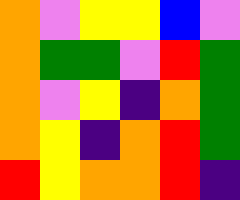[["orange", "violet", "yellow", "yellow", "blue", "violet"], ["orange", "green", "green", "violet", "red", "green"], ["orange", "violet", "yellow", "indigo", "orange", "green"], ["orange", "yellow", "indigo", "orange", "red", "green"], ["red", "yellow", "orange", "orange", "red", "indigo"]]